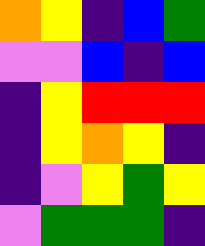[["orange", "yellow", "indigo", "blue", "green"], ["violet", "violet", "blue", "indigo", "blue"], ["indigo", "yellow", "red", "red", "red"], ["indigo", "yellow", "orange", "yellow", "indigo"], ["indigo", "violet", "yellow", "green", "yellow"], ["violet", "green", "green", "green", "indigo"]]